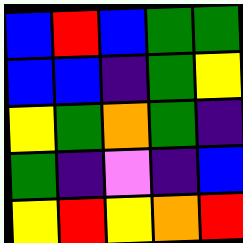[["blue", "red", "blue", "green", "green"], ["blue", "blue", "indigo", "green", "yellow"], ["yellow", "green", "orange", "green", "indigo"], ["green", "indigo", "violet", "indigo", "blue"], ["yellow", "red", "yellow", "orange", "red"]]